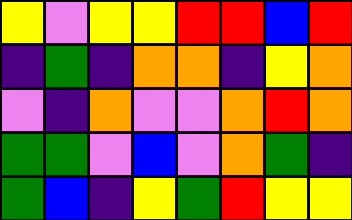[["yellow", "violet", "yellow", "yellow", "red", "red", "blue", "red"], ["indigo", "green", "indigo", "orange", "orange", "indigo", "yellow", "orange"], ["violet", "indigo", "orange", "violet", "violet", "orange", "red", "orange"], ["green", "green", "violet", "blue", "violet", "orange", "green", "indigo"], ["green", "blue", "indigo", "yellow", "green", "red", "yellow", "yellow"]]